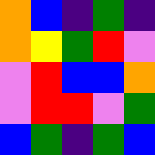[["orange", "blue", "indigo", "green", "indigo"], ["orange", "yellow", "green", "red", "violet"], ["violet", "red", "blue", "blue", "orange"], ["violet", "red", "red", "violet", "green"], ["blue", "green", "indigo", "green", "blue"]]